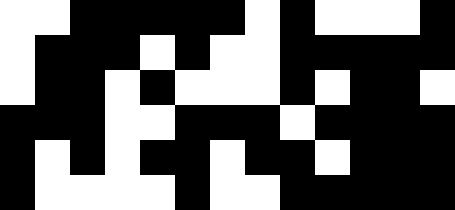[["white", "white", "black", "black", "black", "black", "black", "white", "black", "white", "white", "white", "black"], ["white", "black", "black", "black", "white", "black", "white", "white", "black", "black", "black", "black", "black"], ["white", "black", "black", "white", "black", "white", "white", "white", "black", "white", "black", "black", "white"], ["black", "black", "black", "white", "white", "black", "black", "black", "white", "black", "black", "black", "black"], ["black", "white", "black", "white", "black", "black", "white", "black", "black", "white", "black", "black", "black"], ["black", "white", "white", "white", "white", "black", "white", "white", "black", "black", "black", "black", "black"]]